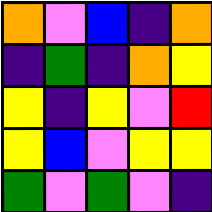[["orange", "violet", "blue", "indigo", "orange"], ["indigo", "green", "indigo", "orange", "yellow"], ["yellow", "indigo", "yellow", "violet", "red"], ["yellow", "blue", "violet", "yellow", "yellow"], ["green", "violet", "green", "violet", "indigo"]]